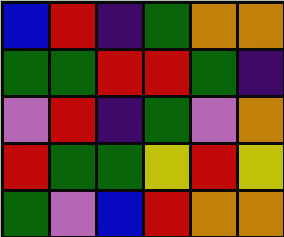[["blue", "red", "indigo", "green", "orange", "orange"], ["green", "green", "red", "red", "green", "indigo"], ["violet", "red", "indigo", "green", "violet", "orange"], ["red", "green", "green", "yellow", "red", "yellow"], ["green", "violet", "blue", "red", "orange", "orange"]]